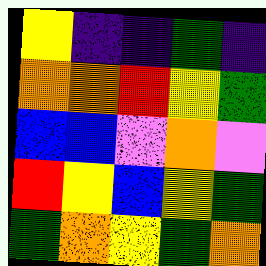[["yellow", "indigo", "indigo", "green", "indigo"], ["orange", "orange", "red", "yellow", "green"], ["blue", "blue", "violet", "orange", "violet"], ["red", "yellow", "blue", "yellow", "green"], ["green", "orange", "yellow", "green", "orange"]]